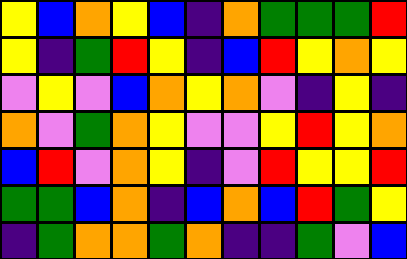[["yellow", "blue", "orange", "yellow", "blue", "indigo", "orange", "green", "green", "green", "red"], ["yellow", "indigo", "green", "red", "yellow", "indigo", "blue", "red", "yellow", "orange", "yellow"], ["violet", "yellow", "violet", "blue", "orange", "yellow", "orange", "violet", "indigo", "yellow", "indigo"], ["orange", "violet", "green", "orange", "yellow", "violet", "violet", "yellow", "red", "yellow", "orange"], ["blue", "red", "violet", "orange", "yellow", "indigo", "violet", "red", "yellow", "yellow", "red"], ["green", "green", "blue", "orange", "indigo", "blue", "orange", "blue", "red", "green", "yellow"], ["indigo", "green", "orange", "orange", "green", "orange", "indigo", "indigo", "green", "violet", "blue"]]